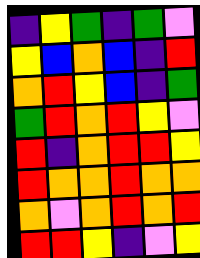[["indigo", "yellow", "green", "indigo", "green", "violet"], ["yellow", "blue", "orange", "blue", "indigo", "red"], ["orange", "red", "yellow", "blue", "indigo", "green"], ["green", "red", "orange", "red", "yellow", "violet"], ["red", "indigo", "orange", "red", "red", "yellow"], ["red", "orange", "orange", "red", "orange", "orange"], ["orange", "violet", "orange", "red", "orange", "red"], ["red", "red", "yellow", "indigo", "violet", "yellow"]]